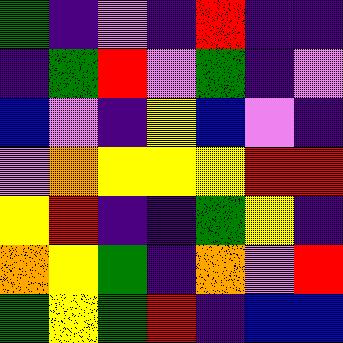[["green", "indigo", "violet", "indigo", "red", "indigo", "indigo"], ["indigo", "green", "red", "violet", "green", "indigo", "violet"], ["blue", "violet", "indigo", "yellow", "blue", "violet", "indigo"], ["violet", "orange", "yellow", "yellow", "yellow", "red", "red"], ["yellow", "red", "indigo", "indigo", "green", "yellow", "indigo"], ["orange", "yellow", "green", "indigo", "orange", "violet", "red"], ["green", "yellow", "green", "red", "indigo", "blue", "blue"]]